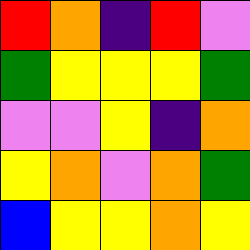[["red", "orange", "indigo", "red", "violet"], ["green", "yellow", "yellow", "yellow", "green"], ["violet", "violet", "yellow", "indigo", "orange"], ["yellow", "orange", "violet", "orange", "green"], ["blue", "yellow", "yellow", "orange", "yellow"]]